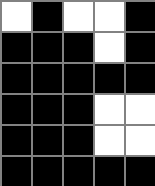[["white", "black", "white", "white", "black"], ["black", "black", "black", "white", "black"], ["black", "black", "black", "black", "black"], ["black", "black", "black", "white", "white"], ["black", "black", "black", "white", "white"], ["black", "black", "black", "black", "black"]]